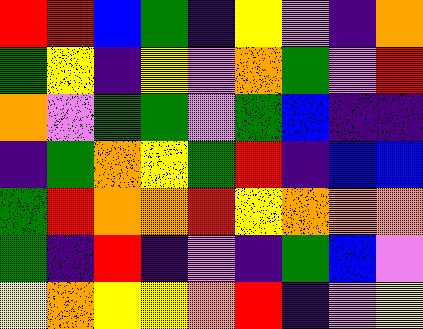[["red", "red", "blue", "green", "indigo", "yellow", "violet", "indigo", "orange"], ["green", "yellow", "indigo", "yellow", "violet", "orange", "green", "violet", "red"], ["orange", "violet", "green", "green", "violet", "green", "blue", "indigo", "indigo"], ["indigo", "green", "orange", "yellow", "green", "red", "indigo", "blue", "blue"], ["green", "red", "orange", "orange", "red", "yellow", "orange", "orange", "orange"], ["green", "indigo", "red", "indigo", "violet", "indigo", "green", "blue", "violet"], ["yellow", "orange", "yellow", "yellow", "orange", "red", "indigo", "violet", "yellow"]]